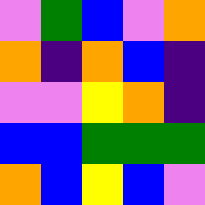[["violet", "green", "blue", "violet", "orange"], ["orange", "indigo", "orange", "blue", "indigo"], ["violet", "violet", "yellow", "orange", "indigo"], ["blue", "blue", "green", "green", "green"], ["orange", "blue", "yellow", "blue", "violet"]]